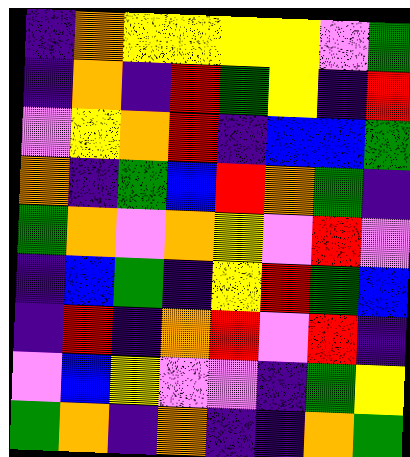[["indigo", "orange", "yellow", "yellow", "yellow", "yellow", "violet", "green"], ["indigo", "orange", "indigo", "red", "green", "yellow", "indigo", "red"], ["violet", "yellow", "orange", "red", "indigo", "blue", "blue", "green"], ["orange", "indigo", "green", "blue", "red", "orange", "green", "indigo"], ["green", "orange", "violet", "orange", "yellow", "violet", "red", "violet"], ["indigo", "blue", "green", "indigo", "yellow", "red", "green", "blue"], ["indigo", "red", "indigo", "orange", "red", "violet", "red", "indigo"], ["violet", "blue", "yellow", "violet", "violet", "indigo", "green", "yellow"], ["green", "orange", "indigo", "orange", "indigo", "indigo", "orange", "green"]]